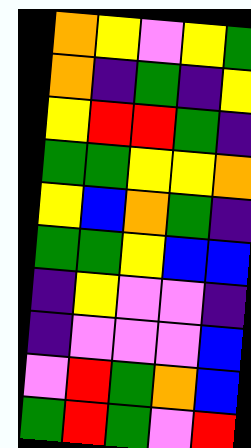[["orange", "yellow", "violet", "yellow", "green"], ["orange", "indigo", "green", "indigo", "yellow"], ["yellow", "red", "red", "green", "indigo"], ["green", "green", "yellow", "yellow", "orange"], ["yellow", "blue", "orange", "green", "indigo"], ["green", "green", "yellow", "blue", "blue"], ["indigo", "yellow", "violet", "violet", "indigo"], ["indigo", "violet", "violet", "violet", "blue"], ["violet", "red", "green", "orange", "blue"], ["green", "red", "green", "violet", "red"]]